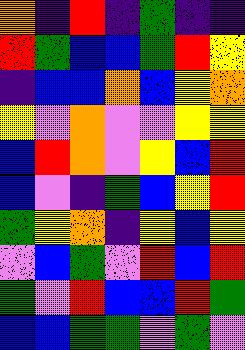[["orange", "indigo", "red", "indigo", "green", "indigo", "indigo"], ["red", "green", "blue", "blue", "green", "red", "yellow"], ["indigo", "blue", "blue", "orange", "blue", "yellow", "orange"], ["yellow", "violet", "orange", "violet", "violet", "yellow", "yellow"], ["blue", "red", "orange", "violet", "yellow", "blue", "red"], ["blue", "violet", "indigo", "green", "blue", "yellow", "red"], ["green", "yellow", "orange", "indigo", "yellow", "blue", "yellow"], ["violet", "blue", "green", "violet", "red", "blue", "red"], ["green", "violet", "red", "blue", "blue", "red", "green"], ["blue", "blue", "green", "green", "violet", "green", "violet"]]